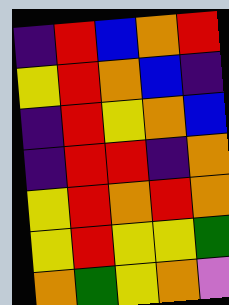[["indigo", "red", "blue", "orange", "red"], ["yellow", "red", "orange", "blue", "indigo"], ["indigo", "red", "yellow", "orange", "blue"], ["indigo", "red", "red", "indigo", "orange"], ["yellow", "red", "orange", "red", "orange"], ["yellow", "red", "yellow", "yellow", "green"], ["orange", "green", "yellow", "orange", "violet"]]